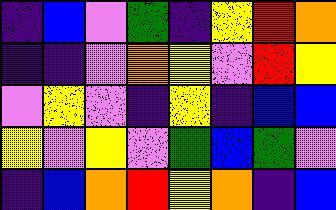[["indigo", "blue", "violet", "green", "indigo", "yellow", "red", "orange"], ["indigo", "indigo", "violet", "orange", "yellow", "violet", "red", "yellow"], ["violet", "yellow", "violet", "indigo", "yellow", "indigo", "blue", "blue"], ["yellow", "violet", "yellow", "violet", "green", "blue", "green", "violet"], ["indigo", "blue", "orange", "red", "yellow", "orange", "indigo", "blue"]]